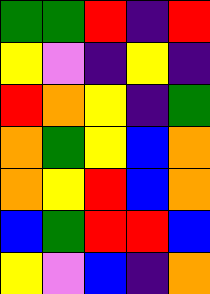[["green", "green", "red", "indigo", "red"], ["yellow", "violet", "indigo", "yellow", "indigo"], ["red", "orange", "yellow", "indigo", "green"], ["orange", "green", "yellow", "blue", "orange"], ["orange", "yellow", "red", "blue", "orange"], ["blue", "green", "red", "red", "blue"], ["yellow", "violet", "blue", "indigo", "orange"]]